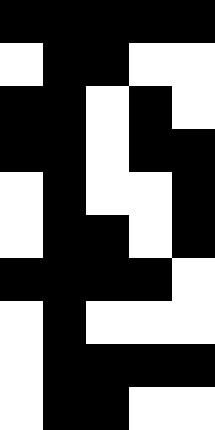[["black", "black", "black", "black", "black"], ["white", "black", "black", "white", "white"], ["black", "black", "white", "black", "white"], ["black", "black", "white", "black", "black"], ["white", "black", "white", "white", "black"], ["white", "black", "black", "white", "black"], ["black", "black", "black", "black", "white"], ["white", "black", "white", "white", "white"], ["white", "black", "black", "black", "black"], ["white", "black", "black", "white", "white"]]